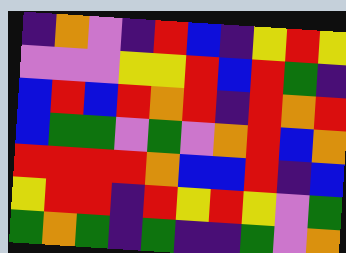[["indigo", "orange", "violet", "indigo", "red", "blue", "indigo", "yellow", "red", "yellow"], ["violet", "violet", "violet", "yellow", "yellow", "red", "blue", "red", "green", "indigo"], ["blue", "red", "blue", "red", "orange", "red", "indigo", "red", "orange", "red"], ["blue", "green", "green", "violet", "green", "violet", "orange", "red", "blue", "orange"], ["red", "red", "red", "red", "orange", "blue", "blue", "red", "indigo", "blue"], ["yellow", "red", "red", "indigo", "red", "yellow", "red", "yellow", "violet", "green"], ["green", "orange", "green", "indigo", "green", "indigo", "indigo", "green", "violet", "orange"]]